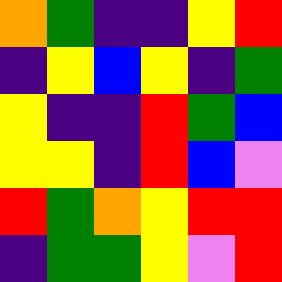[["orange", "green", "indigo", "indigo", "yellow", "red"], ["indigo", "yellow", "blue", "yellow", "indigo", "green"], ["yellow", "indigo", "indigo", "red", "green", "blue"], ["yellow", "yellow", "indigo", "red", "blue", "violet"], ["red", "green", "orange", "yellow", "red", "red"], ["indigo", "green", "green", "yellow", "violet", "red"]]